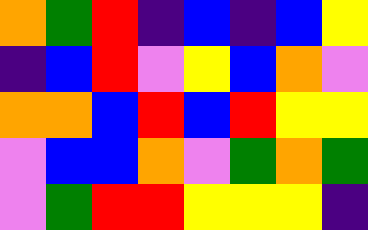[["orange", "green", "red", "indigo", "blue", "indigo", "blue", "yellow"], ["indigo", "blue", "red", "violet", "yellow", "blue", "orange", "violet"], ["orange", "orange", "blue", "red", "blue", "red", "yellow", "yellow"], ["violet", "blue", "blue", "orange", "violet", "green", "orange", "green"], ["violet", "green", "red", "red", "yellow", "yellow", "yellow", "indigo"]]